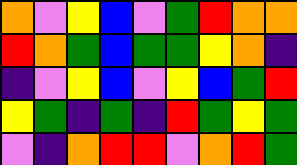[["orange", "violet", "yellow", "blue", "violet", "green", "red", "orange", "orange"], ["red", "orange", "green", "blue", "green", "green", "yellow", "orange", "indigo"], ["indigo", "violet", "yellow", "blue", "violet", "yellow", "blue", "green", "red"], ["yellow", "green", "indigo", "green", "indigo", "red", "green", "yellow", "green"], ["violet", "indigo", "orange", "red", "red", "violet", "orange", "red", "green"]]